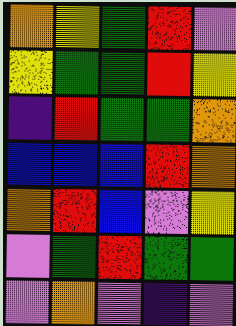[["orange", "yellow", "green", "red", "violet"], ["yellow", "green", "green", "red", "yellow"], ["indigo", "red", "green", "green", "orange"], ["blue", "blue", "blue", "red", "orange"], ["orange", "red", "blue", "violet", "yellow"], ["violet", "green", "red", "green", "green"], ["violet", "orange", "violet", "indigo", "violet"]]